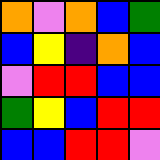[["orange", "violet", "orange", "blue", "green"], ["blue", "yellow", "indigo", "orange", "blue"], ["violet", "red", "red", "blue", "blue"], ["green", "yellow", "blue", "red", "red"], ["blue", "blue", "red", "red", "violet"]]